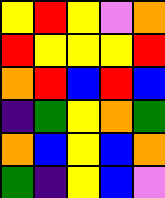[["yellow", "red", "yellow", "violet", "orange"], ["red", "yellow", "yellow", "yellow", "red"], ["orange", "red", "blue", "red", "blue"], ["indigo", "green", "yellow", "orange", "green"], ["orange", "blue", "yellow", "blue", "orange"], ["green", "indigo", "yellow", "blue", "violet"]]